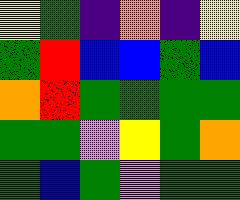[["yellow", "green", "indigo", "orange", "indigo", "yellow"], ["green", "red", "blue", "blue", "green", "blue"], ["orange", "red", "green", "green", "green", "green"], ["green", "green", "violet", "yellow", "green", "orange"], ["green", "blue", "green", "violet", "green", "green"]]